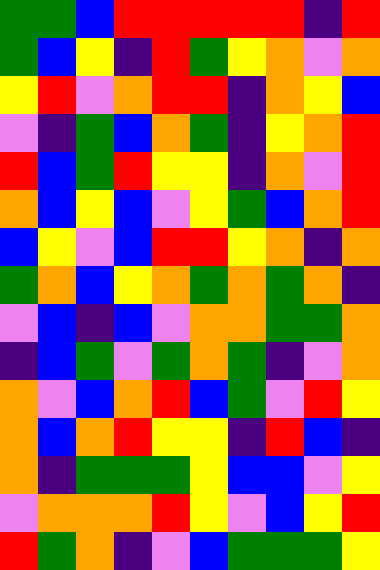[["green", "green", "blue", "red", "red", "red", "red", "red", "indigo", "red"], ["green", "blue", "yellow", "indigo", "red", "green", "yellow", "orange", "violet", "orange"], ["yellow", "red", "violet", "orange", "red", "red", "indigo", "orange", "yellow", "blue"], ["violet", "indigo", "green", "blue", "orange", "green", "indigo", "yellow", "orange", "red"], ["red", "blue", "green", "red", "yellow", "yellow", "indigo", "orange", "violet", "red"], ["orange", "blue", "yellow", "blue", "violet", "yellow", "green", "blue", "orange", "red"], ["blue", "yellow", "violet", "blue", "red", "red", "yellow", "orange", "indigo", "orange"], ["green", "orange", "blue", "yellow", "orange", "green", "orange", "green", "orange", "indigo"], ["violet", "blue", "indigo", "blue", "violet", "orange", "orange", "green", "green", "orange"], ["indigo", "blue", "green", "violet", "green", "orange", "green", "indigo", "violet", "orange"], ["orange", "violet", "blue", "orange", "red", "blue", "green", "violet", "red", "yellow"], ["orange", "blue", "orange", "red", "yellow", "yellow", "indigo", "red", "blue", "indigo"], ["orange", "indigo", "green", "green", "green", "yellow", "blue", "blue", "violet", "yellow"], ["violet", "orange", "orange", "orange", "red", "yellow", "violet", "blue", "yellow", "red"], ["red", "green", "orange", "indigo", "violet", "blue", "green", "green", "green", "yellow"]]